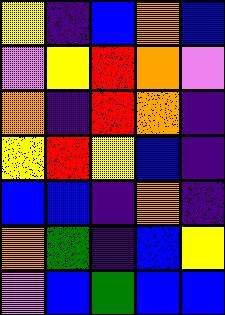[["yellow", "indigo", "blue", "orange", "blue"], ["violet", "yellow", "red", "orange", "violet"], ["orange", "indigo", "red", "orange", "indigo"], ["yellow", "red", "yellow", "blue", "indigo"], ["blue", "blue", "indigo", "orange", "indigo"], ["orange", "green", "indigo", "blue", "yellow"], ["violet", "blue", "green", "blue", "blue"]]